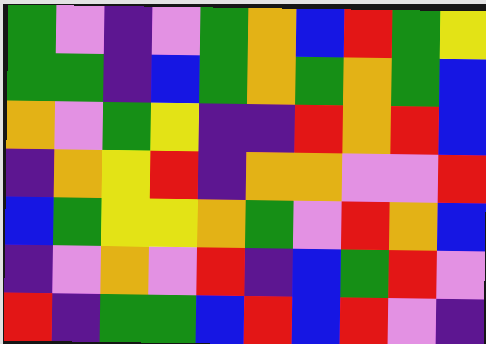[["green", "violet", "indigo", "violet", "green", "orange", "blue", "red", "green", "yellow"], ["green", "green", "indigo", "blue", "green", "orange", "green", "orange", "green", "blue"], ["orange", "violet", "green", "yellow", "indigo", "indigo", "red", "orange", "red", "blue"], ["indigo", "orange", "yellow", "red", "indigo", "orange", "orange", "violet", "violet", "red"], ["blue", "green", "yellow", "yellow", "orange", "green", "violet", "red", "orange", "blue"], ["indigo", "violet", "orange", "violet", "red", "indigo", "blue", "green", "red", "violet"], ["red", "indigo", "green", "green", "blue", "red", "blue", "red", "violet", "indigo"]]